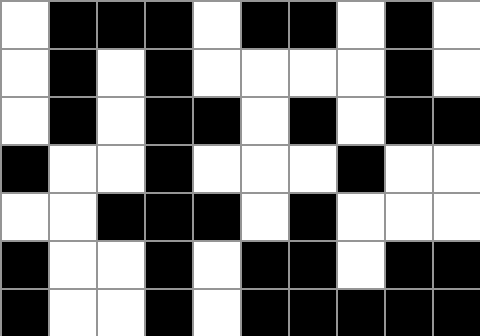[["white", "black", "black", "black", "white", "black", "black", "white", "black", "white"], ["white", "black", "white", "black", "white", "white", "white", "white", "black", "white"], ["white", "black", "white", "black", "black", "white", "black", "white", "black", "black"], ["black", "white", "white", "black", "white", "white", "white", "black", "white", "white"], ["white", "white", "black", "black", "black", "white", "black", "white", "white", "white"], ["black", "white", "white", "black", "white", "black", "black", "white", "black", "black"], ["black", "white", "white", "black", "white", "black", "black", "black", "black", "black"]]